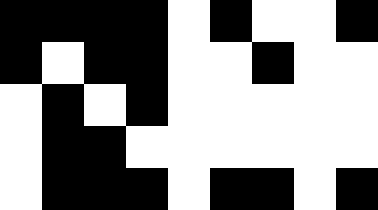[["black", "black", "black", "black", "white", "black", "white", "white", "black"], ["black", "white", "black", "black", "white", "white", "black", "white", "white"], ["white", "black", "white", "black", "white", "white", "white", "white", "white"], ["white", "black", "black", "white", "white", "white", "white", "white", "white"], ["white", "black", "black", "black", "white", "black", "black", "white", "black"]]